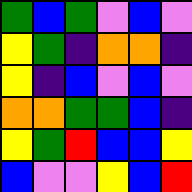[["green", "blue", "green", "violet", "blue", "violet"], ["yellow", "green", "indigo", "orange", "orange", "indigo"], ["yellow", "indigo", "blue", "violet", "blue", "violet"], ["orange", "orange", "green", "green", "blue", "indigo"], ["yellow", "green", "red", "blue", "blue", "yellow"], ["blue", "violet", "violet", "yellow", "blue", "red"]]